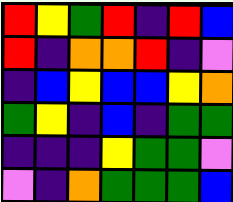[["red", "yellow", "green", "red", "indigo", "red", "blue"], ["red", "indigo", "orange", "orange", "red", "indigo", "violet"], ["indigo", "blue", "yellow", "blue", "blue", "yellow", "orange"], ["green", "yellow", "indigo", "blue", "indigo", "green", "green"], ["indigo", "indigo", "indigo", "yellow", "green", "green", "violet"], ["violet", "indigo", "orange", "green", "green", "green", "blue"]]